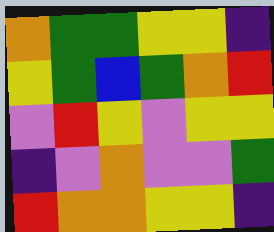[["orange", "green", "green", "yellow", "yellow", "indigo"], ["yellow", "green", "blue", "green", "orange", "red"], ["violet", "red", "yellow", "violet", "yellow", "yellow"], ["indigo", "violet", "orange", "violet", "violet", "green"], ["red", "orange", "orange", "yellow", "yellow", "indigo"]]